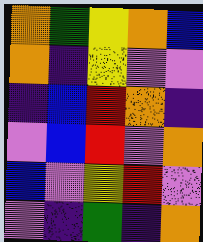[["orange", "green", "yellow", "orange", "blue"], ["orange", "indigo", "yellow", "violet", "violet"], ["indigo", "blue", "red", "orange", "indigo"], ["violet", "blue", "red", "violet", "orange"], ["blue", "violet", "yellow", "red", "violet"], ["violet", "indigo", "green", "indigo", "orange"]]